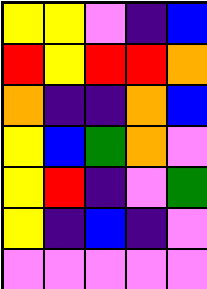[["yellow", "yellow", "violet", "indigo", "blue"], ["red", "yellow", "red", "red", "orange"], ["orange", "indigo", "indigo", "orange", "blue"], ["yellow", "blue", "green", "orange", "violet"], ["yellow", "red", "indigo", "violet", "green"], ["yellow", "indigo", "blue", "indigo", "violet"], ["violet", "violet", "violet", "violet", "violet"]]